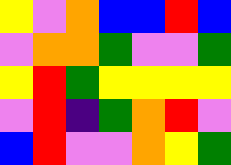[["yellow", "violet", "orange", "blue", "blue", "red", "blue"], ["violet", "orange", "orange", "green", "violet", "violet", "green"], ["yellow", "red", "green", "yellow", "yellow", "yellow", "yellow"], ["violet", "red", "indigo", "green", "orange", "red", "violet"], ["blue", "red", "violet", "violet", "orange", "yellow", "green"]]